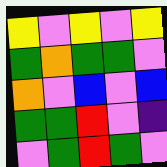[["yellow", "violet", "yellow", "violet", "yellow"], ["green", "orange", "green", "green", "violet"], ["orange", "violet", "blue", "violet", "blue"], ["green", "green", "red", "violet", "indigo"], ["violet", "green", "red", "green", "violet"]]